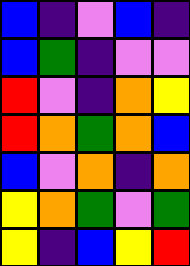[["blue", "indigo", "violet", "blue", "indigo"], ["blue", "green", "indigo", "violet", "violet"], ["red", "violet", "indigo", "orange", "yellow"], ["red", "orange", "green", "orange", "blue"], ["blue", "violet", "orange", "indigo", "orange"], ["yellow", "orange", "green", "violet", "green"], ["yellow", "indigo", "blue", "yellow", "red"]]